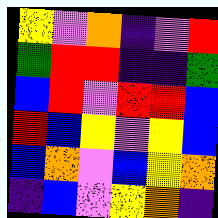[["yellow", "violet", "orange", "indigo", "violet", "red"], ["green", "red", "red", "indigo", "indigo", "green"], ["blue", "red", "violet", "red", "red", "blue"], ["red", "blue", "yellow", "violet", "yellow", "blue"], ["blue", "orange", "violet", "blue", "yellow", "orange"], ["indigo", "blue", "violet", "yellow", "orange", "indigo"]]